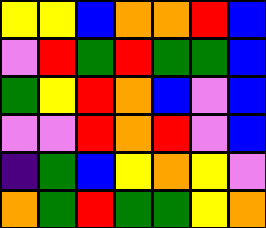[["yellow", "yellow", "blue", "orange", "orange", "red", "blue"], ["violet", "red", "green", "red", "green", "green", "blue"], ["green", "yellow", "red", "orange", "blue", "violet", "blue"], ["violet", "violet", "red", "orange", "red", "violet", "blue"], ["indigo", "green", "blue", "yellow", "orange", "yellow", "violet"], ["orange", "green", "red", "green", "green", "yellow", "orange"]]